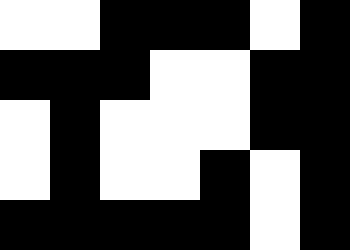[["white", "white", "black", "black", "black", "white", "black"], ["black", "black", "black", "white", "white", "black", "black"], ["white", "black", "white", "white", "white", "black", "black"], ["white", "black", "white", "white", "black", "white", "black"], ["black", "black", "black", "black", "black", "white", "black"]]